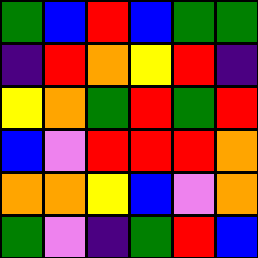[["green", "blue", "red", "blue", "green", "green"], ["indigo", "red", "orange", "yellow", "red", "indigo"], ["yellow", "orange", "green", "red", "green", "red"], ["blue", "violet", "red", "red", "red", "orange"], ["orange", "orange", "yellow", "blue", "violet", "orange"], ["green", "violet", "indigo", "green", "red", "blue"]]